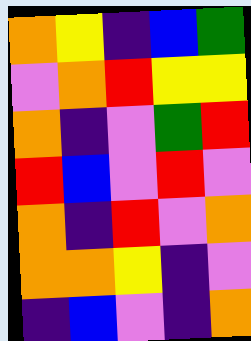[["orange", "yellow", "indigo", "blue", "green"], ["violet", "orange", "red", "yellow", "yellow"], ["orange", "indigo", "violet", "green", "red"], ["red", "blue", "violet", "red", "violet"], ["orange", "indigo", "red", "violet", "orange"], ["orange", "orange", "yellow", "indigo", "violet"], ["indigo", "blue", "violet", "indigo", "orange"]]